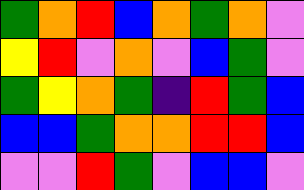[["green", "orange", "red", "blue", "orange", "green", "orange", "violet"], ["yellow", "red", "violet", "orange", "violet", "blue", "green", "violet"], ["green", "yellow", "orange", "green", "indigo", "red", "green", "blue"], ["blue", "blue", "green", "orange", "orange", "red", "red", "blue"], ["violet", "violet", "red", "green", "violet", "blue", "blue", "violet"]]